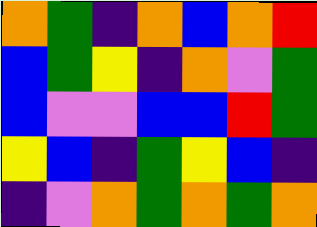[["orange", "green", "indigo", "orange", "blue", "orange", "red"], ["blue", "green", "yellow", "indigo", "orange", "violet", "green"], ["blue", "violet", "violet", "blue", "blue", "red", "green"], ["yellow", "blue", "indigo", "green", "yellow", "blue", "indigo"], ["indigo", "violet", "orange", "green", "orange", "green", "orange"]]